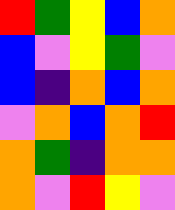[["red", "green", "yellow", "blue", "orange"], ["blue", "violet", "yellow", "green", "violet"], ["blue", "indigo", "orange", "blue", "orange"], ["violet", "orange", "blue", "orange", "red"], ["orange", "green", "indigo", "orange", "orange"], ["orange", "violet", "red", "yellow", "violet"]]